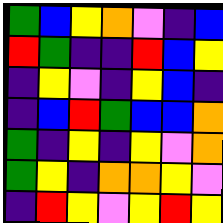[["green", "blue", "yellow", "orange", "violet", "indigo", "blue"], ["red", "green", "indigo", "indigo", "red", "blue", "yellow"], ["indigo", "yellow", "violet", "indigo", "yellow", "blue", "indigo"], ["indigo", "blue", "red", "green", "blue", "blue", "orange"], ["green", "indigo", "yellow", "indigo", "yellow", "violet", "orange"], ["green", "yellow", "indigo", "orange", "orange", "yellow", "violet"], ["indigo", "red", "yellow", "violet", "yellow", "red", "yellow"]]